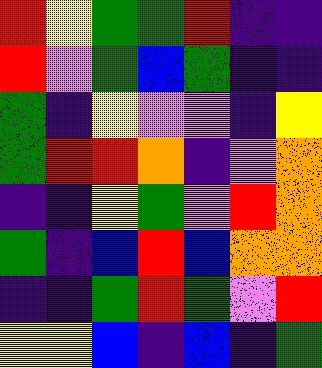[["red", "yellow", "green", "green", "red", "indigo", "indigo"], ["red", "violet", "green", "blue", "green", "indigo", "indigo"], ["green", "indigo", "yellow", "violet", "violet", "indigo", "yellow"], ["green", "red", "red", "orange", "indigo", "violet", "orange"], ["indigo", "indigo", "yellow", "green", "violet", "red", "orange"], ["green", "indigo", "blue", "red", "blue", "orange", "orange"], ["indigo", "indigo", "green", "red", "green", "violet", "red"], ["yellow", "yellow", "blue", "indigo", "blue", "indigo", "green"]]